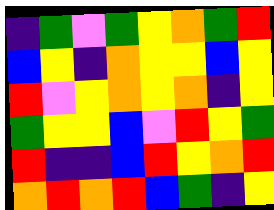[["indigo", "green", "violet", "green", "yellow", "orange", "green", "red"], ["blue", "yellow", "indigo", "orange", "yellow", "yellow", "blue", "yellow"], ["red", "violet", "yellow", "orange", "yellow", "orange", "indigo", "yellow"], ["green", "yellow", "yellow", "blue", "violet", "red", "yellow", "green"], ["red", "indigo", "indigo", "blue", "red", "yellow", "orange", "red"], ["orange", "red", "orange", "red", "blue", "green", "indigo", "yellow"]]